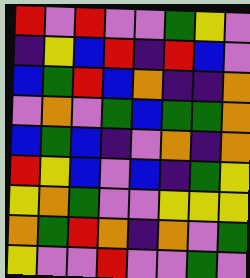[["red", "violet", "red", "violet", "violet", "green", "yellow", "violet"], ["indigo", "yellow", "blue", "red", "indigo", "red", "blue", "violet"], ["blue", "green", "red", "blue", "orange", "indigo", "indigo", "orange"], ["violet", "orange", "violet", "green", "blue", "green", "green", "orange"], ["blue", "green", "blue", "indigo", "violet", "orange", "indigo", "orange"], ["red", "yellow", "blue", "violet", "blue", "indigo", "green", "yellow"], ["yellow", "orange", "green", "violet", "violet", "yellow", "yellow", "yellow"], ["orange", "green", "red", "orange", "indigo", "orange", "violet", "green"], ["yellow", "violet", "violet", "red", "violet", "violet", "green", "violet"]]